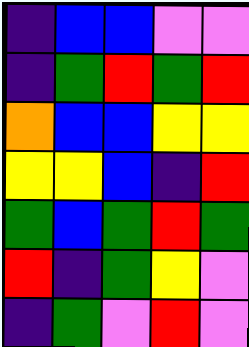[["indigo", "blue", "blue", "violet", "violet"], ["indigo", "green", "red", "green", "red"], ["orange", "blue", "blue", "yellow", "yellow"], ["yellow", "yellow", "blue", "indigo", "red"], ["green", "blue", "green", "red", "green"], ["red", "indigo", "green", "yellow", "violet"], ["indigo", "green", "violet", "red", "violet"]]